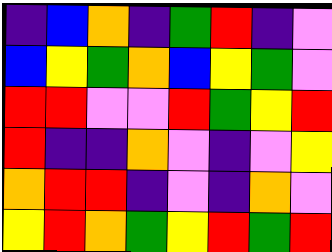[["indigo", "blue", "orange", "indigo", "green", "red", "indigo", "violet"], ["blue", "yellow", "green", "orange", "blue", "yellow", "green", "violet"], ["red", "red", "violet", "violet", "red", "green", "yellow", "red"], ["red", "indigo", "indigo", "orange", "violet", "indigo", "violet", "yellow"], ["orange", "red", "red", "indigo", "violet", "indigo", "orange", "violet"], ["yellow", "red", "orange", "green", "yellow", "red", "green", "red"]]